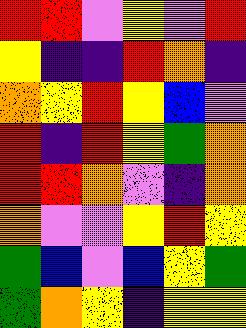[["red", "red", "violet", "yellow", "violet", "red"], ["yellow", "indigo", "indigo", "red", "orange", "indigo"], ["orange", "yellow", "red", "yellow", "blue", "violet"], ["red", "indigo", "red", "yellow", "green", "orange"], ["red", "red", "orange", "violet", "indigo", "orange"], ["orange", "violet", "violet", "yellow", "red", "yellow"], ["green", "blue", "violet", "blue", "yellow", "green"], ["green", "orange", "yellow", "indigo", "yellow", "yellow"]]